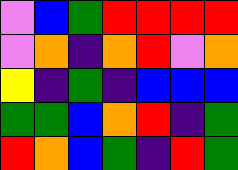[["violet", "blue", "green", "red", "red", "red", "red"], ["violet", "orange", "indigo", "orange", "red", "violet", "orange"], ["yellow", "indigo", "green", "indigo", "blue", "blue", "blue"], ["green", "green", "blue", "orange", "red", "indigo", "green"], ["red", "orange", "blue", "green", "indigo", "red", "green"]]